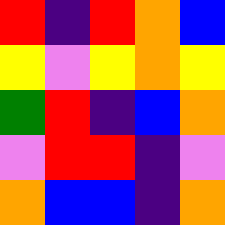[["red", "indigo", "red", "orange", "blue"], ["yellow", "violet", "yellow", "orange", "yellow"], ["green", "red", "indigo", "blue", "orange"], ["violet", "red", "red", "indigo", "violet"], ["orange", "blue", "blue", "indigo", "orange"]]